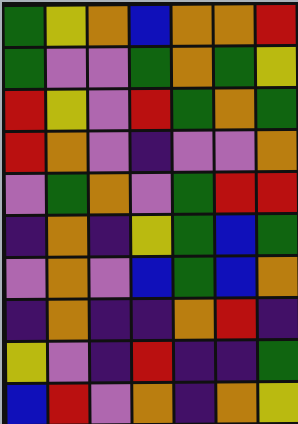[["green", "yellow", "orange", "blue", "orange", "orange", "red"], ["green", "violet", "violet", "green", "orange", "green", "yellow"], ["red", "yellow", "violet", "red", "green", "orange", "green"], ["red", "orange", "violet", "indigo", "violet", "violet", "orange"], ["violet", "green", "orange", "violet", "green", "red", "red"], ["indigo", "orange", "indigo", "yellow", "green", "blue", "green"], ["violet", "orange", "violet", "blue", "green", "blue", "orange"], ["indigo", "orange", "indigo", "indigo", "orange", "red", "indigo"], ["yellow", "violet", "indigo", "red", "indigo", "indigo", "green"], ["blue", "red", "violet", "orange", "indigo", "orange", "yellow"]]